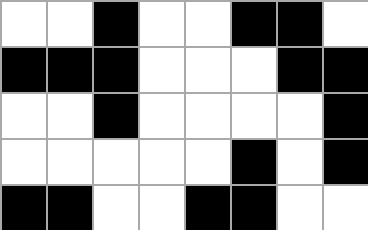[["white", "white", "black", "white", "white", "black", "black", "white"], ["black", "black", "black", "white", "white", "white", "black", "black"], ["white", "white", "black", "white", "white", "white", "white", "black"], ["white", "white", "white", "white", "white", "black", "white", "black"], ["black", "black", "white", "white", "black", "black", "white", "white"]]